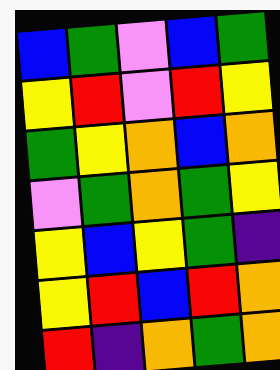[["blue", "green", "violet", "blue", "green"], ["yellow", "red", "violet", "red", "yellow"], ["green", "yellow", "orange", "blue", "orange"], ["violet", "green", "orange", "green", "yellow"], ["yellow", "blue", "yellow", "green", "indigo"], ["yellow", "red", "blue", "red", "orange"], ["red", "indigo", "orange", "green", "orange"]]